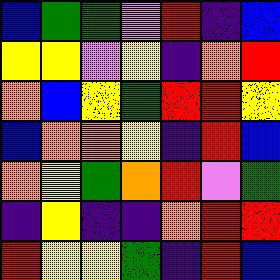[["blue", "green", "green", "violet", "red", "indigo", "blue"], ["yellow", "yellow", "violet", "yellow", "indigo", "orange", "red"], ["orange", "blue", "yellow", "green", "red", "red", "yellow"], ["blue", "orange", "orange", "yellow", "indigo", "red", "blue"], ["orange", "yellow", "green", "orange", "red", "violet", "green"], ["indigo", "yellow", "indigo", "indigo", "orange", "red", "red"], ["red", "yellow", "yellow", "green", "indigo", "red", "blue"]]